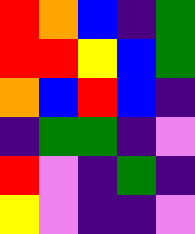[["red", "orange", "blue", "indigo", "green"], ["red", "red", "yellow", "blue", "green"], ["orange", "blue", "red", "blue", "indigo"], ["indigo", "green", "green", "indigo", "violet"], ["red", "violet", "indigo", "green", "indigo"], ["yellow", "violet", "indigo", "indigo", "violet"]]